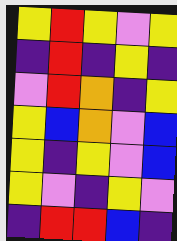[["yellow", "red", "yellow", "violet", "yellow"], ["indigo", "red", "indigo", "yellow", "indigo"], ["violet", "red", "orange", "indigo", "yellow"], ["yellow", "blue", "orange", "violet", "blue"], ["yellow", "indigo", "yellow", "violet", "blue"], ["yellow", "violet", "indigo", "yellow", "violet"], ["indigo", "red", "red", "blue", "indigo"]]